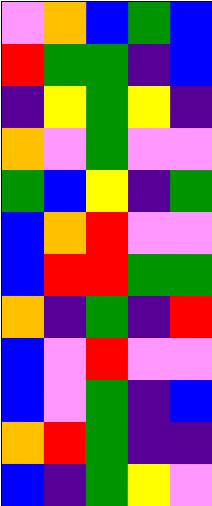[["violet", "orange", "blue", "green", "blue"], ["red", "green", "green", "indigo", "blue"], ["indigo", "yellow", "green", "yellow", "indigo"], ["orange", "violet", "green", "violet", "violet"], ["green", "blue", "yellow", "indigo", "green"], ["blue", "orange", "red", "violet", "violet"], ["blue", "red", "red", "green", "green"], ["orange", "indigo", "green", "indigo", "red"], ["blue", "violet", "red", "violet", "violet"], ["blue", "violet", "green", "indigo", "blue"], ["orange", "red", "green", "indigo", "indigo"], ["blue", "indigo", "green", "yellow", "violet"]]